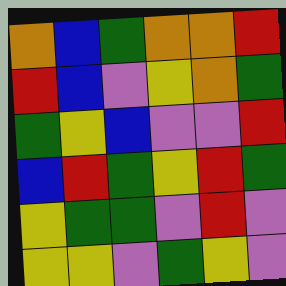[["orange", "blue", "green", "orange", "orange", "red"], ["red", "blue", "violet", "yellow", "orange", "green"], ["green", "yellow", "blue", "violet", "violet", "red"], ["blue", "red", "green", "yellow", "red", "green"], ["yellow", "green", "green", "violet", "red", "violet"], ["yellow", "yellow", "violet", "green", "yellow", "violet"]]